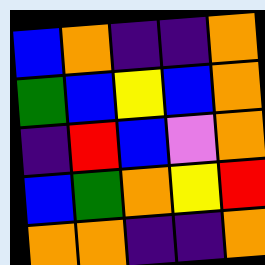[["blue", "orange", "indigo", "indigo", "orange"], ["green", "blue", "yellow", "blue", "orange"], ["indigo", "red", "blue", "violet", "orange"], ["blue", "green", "orange", "yellow", "red"], ["orange", "orange", "indigo", "indigo", "orange"]]